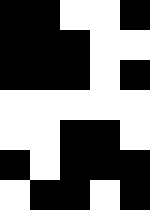[["black", "black", "white", "white", "black"], ["black", "black", "black", "white", "white"], ["black", "black", "black", "white", "black"], ["white", "white", "white", "white", "white"], ["white", "white", "black", "black", "white"], ["black", "white", "black", "black", "black"], ["white", "black", "black", "white", "black"]]